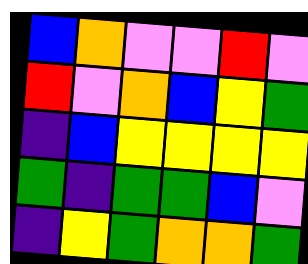[["blue", "orange", "violet", "violet", "red", "violet"], ["red", "violet", "orange", "blue", "yellow", "green"], ["indigo", "blue", "yellow", "yellow", "yellow", "yellow"], ["green", "indigo", "green", "green", "blue", "violet"], ["indigo", "yellow", "green", "orange", "orange", "green"]]